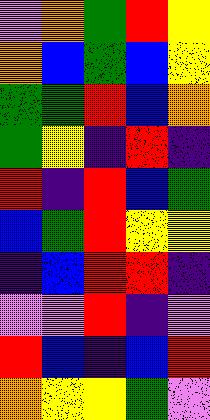[["violet", "orange", "green", "red", "yellow"], ["orange", "blue", "green", "blue", "yellow"], ["green", "green", "red", "blue", "orange"], ["green", "yellow", "indigo", "red", "indigo"], ["red", "indigo", "red", "blue", "green"], ["blue", "green", "red", "yellow", "yellow"], ["indigo", "blue", "red", "red", "indigo"], ["violet", "violet", "red", "indigo", "violet"], ["red", "blue", "indigo", "blue", "red"], ["orange", "yellow", "yellow", "green", "violet"]]